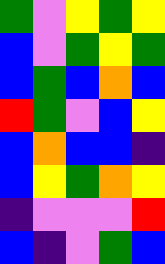[["green", "violet", "yellow", "green", "yellow"], ["blue", "violet", "green", "yellow", "green"], ["blue", "green", "blue", "orange", "blue"], ["red", "green", "violet", "blue", "yellow"], ["blue", "orange", "blue", "blue", "indigo"], ["blue", "yellow", "green", "orange", "yellow"], ["indigo", "violet", "violet", "violet", "red"], ["blue", "indigo", "violet", "green", "blue"]]